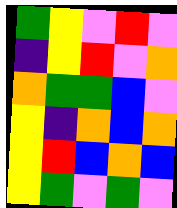[["green", "yellow", "violet", "red", "violet"], ["indigo", "yellow", "red", "violet", "orange"], ["orange", "green", "green", "blue", "violet"], ["yellow", "indigo", "orange", "blue", "orange"], ["yellow", "red", "blue", "orange", "blue"], ["yellow", "green", "violet", "green", "violet"]]